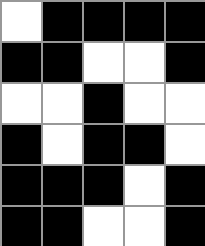[["white", "black", "black", "black", "black"], ["black", "black", "white", "white", "black"], ["white", "white", "black", "white", "white"], ["black", "white", "black", "black", "white"], ["black", "black", "black", "white", "black"], ["black", "black", "white", "white", "black"]]